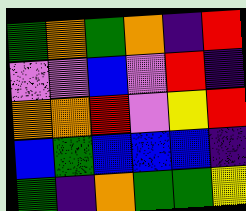[["green", "orange", "green", "orange", "indigo", "red"], ["violet", "violet", "blue", "violet", "red", "indigo"], ["orange", "orange", "red", "violet", "yellow", "red"], ["blue", "green", "blue", "blue", "blue", "indigo"], ["green", "indigo", "orange", "green", "green", "yellow"]]